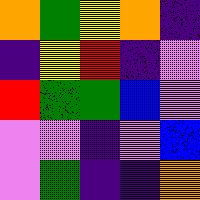[["orange", "green", "yellow", "orange", "indigo"], ["indigo", "yellow", "red", "indigo", "violet"], ["red", "green", "green", "blue", "violet"], ["violet", "violet", "indigo", "violet", "blue"], ["violet", "green", "indigo", "indigo", "orange"]]